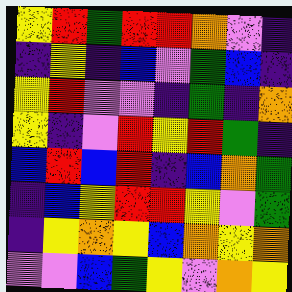[["yellow", "red", "green", "red", "red", "orange", "violet", "indigo"], ["indigo", "yellow", "indigo", "blue", "violet", "green", "blue", "indigo"], ["yellow", "red", "violet", "violet", "indigo", "green", "indigo", "orange"], ["yellow", "indigo", "violet", "red", "yellow", "red", "green", "indigo"], ["blue", "red", "blue", "red", "indigo", "blue", "orange", "green"], ["indigo", "blue", "yellow", "red", "red", "yellow", "violet", "green"], ["indigo", "yellow", "orange", "yellow", "blue", "orange", "yellow", "orange"], ["violet", "violet", "blue", "green", "yellow", "violet", "orange", "yellow"]]